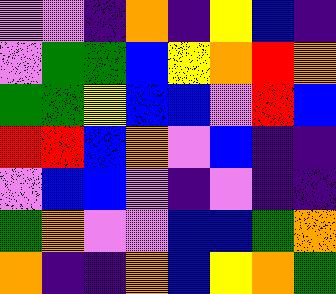[["violet", "violet", "indigo", "orange", "indigo", "yellow", "blue", "indigo"], ["violet", "green", "green", "blue", "yellow", "orange", "red", "orange"], ["green", "green", "yellow", "blue", "blue", "violet", "red", "blue"], ["red", "red", "blue", "orange", "violet", "blue", "indigo", "indigo"], ["violet", "blue", "blue", "violet", "indigo", "violet", "indigo", "indigo"], ["green", "orange", "violet", "violet", "blue", "blue", "green", "orange"], ["orange", "indigo", "indigo", "orange", "blue", "yellow", "orange", "green"]]